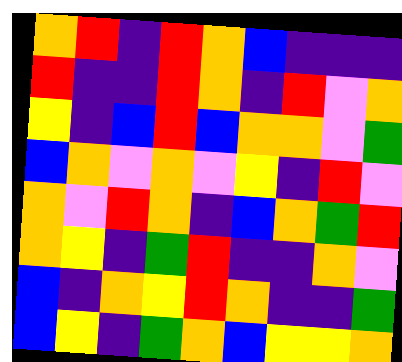[["orange", "red", "indigo", "red", "orange", "blue", "indigo", "indigo", "indigo"], ["red", "indigo", "indigo", "red", "orange", "indigo", "red", "violet", "orange"], ["yellow", "indigo", "blue", "red", "blue", "orange", "orange", "violet", "green"], ["blue", "orange", "violet", "orange", "violet", "yellow", "indigo", "red", "violet"], ["orange", "violet", "red", "orange", "indigo", "blue", "orange", "green", "red"], ["orange", "yellow", "indigo", "green", "red", "indigo", "indigo", "orange", "violet"], ["blue", "indigo", "orange", "yellow", "red", "orange", "indigo", "indigo", "green"], ["blue", "yellow", "indigo", "green", "orange", "blue", "yellow", "yellow", "orange"]]